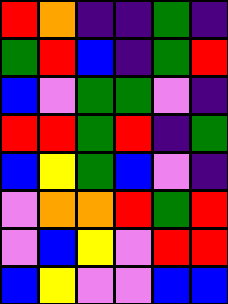[["red", "orange", "indigo", "indigo", "green", "indigo"], ["green", "red", "blue", "indigo", "green", "red"], ["blue", "violet", "green", "green", "violet", "indigo"], ["red", "red", "green", "red", "indigo", "green"], ["blue", "yellow", "green", "blue", "violet", "indigo"], ["violet", "orange", "orange", "red", "green", "red"], ["violet", "blue", "yellow", "violet", "red", "red"], ["blue", "yellow", "violet", "violet", "blue", "blue"]]